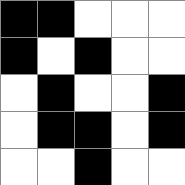[["black", "black", "white", "white", "white"], ["black", "white", "black", "white", "white"], ["white", "black", "white", "white", "black"], ["white", "black", "black", "white", "black"], ["white", "white", "black", "white", "white"]]